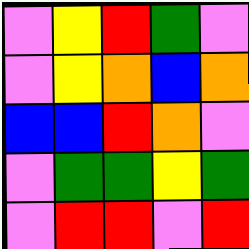[["violet", "yellow", "red", "green", "violet"], ["violet", "yellow", "orange", "blue", "orange"], ["blue", "blue", "red", "orange", "violet"], ["violet", "green", "green", "yellow", "green"], ["violet", "red", "red", "violet", "red"]]